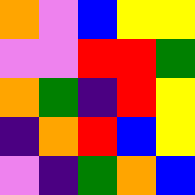[["orange", "violet", "blue", "yellow", "yellow"], ["violet", "violet", "red", "red", "green"], ["orange", "green", "indigo", "red", "yellow"], ["indigo", "orange", "red", "blue", "yellow"], ["violet", "indigo", "green", "orange", "blue"]]